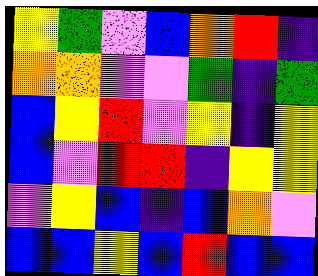[["yellow", "green", "violet", "blue", "orange", "red", "indigo"], ["orange", "orange", "violet", "violet", "green", "indigo", "green"], ["blue", "yellow", "red", "violet", "yellow", "indigo", "yellow"], ["blue", "violet", "red", "red", "indigo", "yellow", "yellow"], ["violet", "yellow", "blue", "indigo", "blue", "orange", "violet"], ["blue", "blue", "yellow", "blue", "red", "blue", "blue"]]